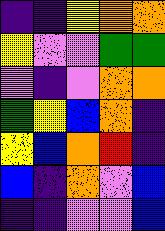[["indigo", "indigo", "yellow", "orange", "orange"], ["yellow", "violet", "violet", "green", "green"], ["violet", "indigo", "violet", "orange", "orange"], ["green", "yellow", "blue", "orange", "indigo"], ["yellow", "blue", "orange", "red", "indigo"], ["blue", "indigo", "orange", "violet", "blue"], ["indigo", "indigo", "violet", "violet", "blue"]]